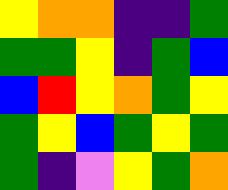[["yellow", "orange", "orange", "indigo", "indigo", "green"], ["green", "green", "yellow", "indigo", "green", "blue"], ["blue", "red", "yellow", "orange", "green", "yellow"], ["green", "yellow", "blue", "green", "yellow", "green"], ["green", "indigo", "violet", "yellow", "green", "orange"]]